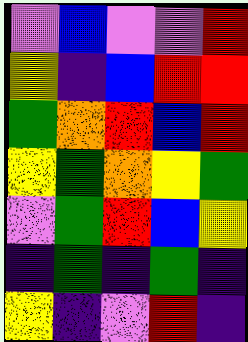[["violet", "blue", "violet", "violet", "red"], ["yellow", "indigo", "blue", "red", "red"], ["green", "orange", "red", "blue", "red"], ["yellow", "green", "orange", "yellow", "green"], ["violet", "green", "red", "blue", "yellow"], ["indigo", "green", "indigo", "green", "indigo"], ["yellow", "indigo", "violet", "red", "indigo"]]